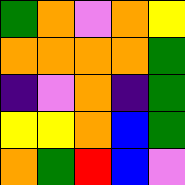[["green", "orange", "violet", "orange", "yellow"], ["orange", "orange", "orange", "orange", "green"], ["indigo", "violet", "orange", "indigo", "green"], ["yellow", "yellow", "orange", "blue", "green"], ["orange", "green", "red", "blue", "violet"]]